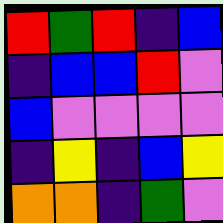[["red", "green", "red", "indigo", "blue"], ["indigo", "blue", "blue", "red", "violet"], ["blue", "violet", "violet", "violet", "violet"], ["indigo", "yellow", "indigo", "blue", "yellow"], ["orange", "orange", "indigo", "green", "violet"]]